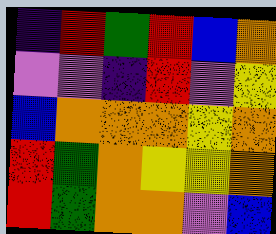[["indigo", "red", "green", "red", "blue", "orange"], ["violet", "violet", "indigo", "red", "violet", "yellow"], ["blue", "orange", "orange", "orange", "yellow", "orange"], ["red", "green", "orange", "yellow", "yellow", "orange"], ["red", "green", "orange", "orange", "violet", "blue"]]